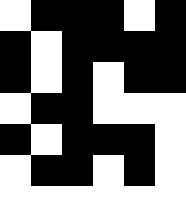[["white", "black", "black", "black", "white", "black"], ["black", "white", "black", "black", "black", "black"], ["black", "white", "black", "white", "black", "black"], ["white", "black", "black", "white", "white", "white"], ["black", "white", "black", "black", "black", "white"], ["white", "black", "black", "white", "black", "white"], ["white", "white", "white", "white", "white", "white"]]